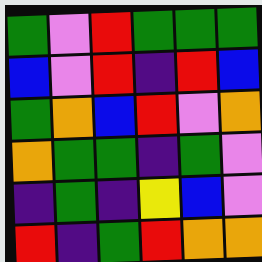[["green", "violet", "red", "green", "green", "green"], ["blue", "violet", "red", "indigo", "red", "blue"], ["green", "orange", "blue", "red", "violet", "orange"], ["orange", "green", "green", "indigo", "green", "violet"], ["indigo", "green", "indigo", "yellow", "blue", "violet"], ["red", "indigo", "green", "red", "orange", "orange"]]